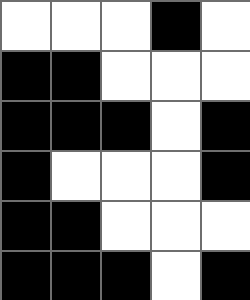[["white", "white", "white", "black", "white"], ["black", "black", "white", "white", "white"], ["black", "black", "black", "white", "black"], ["black", "white", "white", "white", "black"], ["black", "black", "white", "white", "white"], ["black", "black", "black", "white", "black"]]